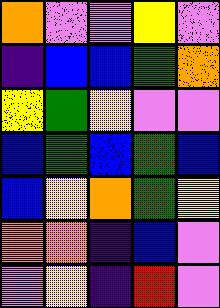[["orange", "violet", "violet", "yellow", "violet"], ["indigo", "blue", "blue", "green", "orange"], ["yellow", "green", "yellow", "violet", "violet"], ["blue", "green", "blue", "green", "blue"], ["blue", "yellow", "orange", "green", "yellow"], ["orange", "orange", "indigo", "blue", "violet"], ["violet", "yellow", "indigo", "red", "violet"]]